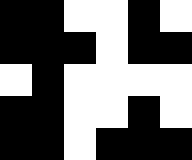[["black", "black", "white", "white", "black", "white"], ["black", "black", "black", "white", "black", "black"], ["white", "black", "white", "white", "white", "white"], ["black", "black", "white", "white", "black", "white"], ["black", "black", "white", "black", "black", "black"]]